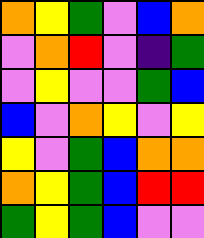[["orange", "yellow", "green", "violet", "blue", "orange"], ["violet", "orange", "red", "violet", "indigo", "green"], ["violet", "yellow", "violet", "violet", "green", "blue"], ["blue", "violet", "orange", "yellow", "violet", "yellow"], ["yellow", "violet", "green", "blue", "orange", "orange"], ["orange", "yellow", "green", "blue", "red", "red"], ["green", "yellow", "green", "blue", "violet", "violet"]]